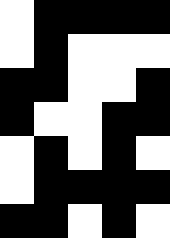[["white", "black", "black", "black", "black"], ["white", "black", "white", "white", "white"], ["black", "black", "white", "white", "black"], ["black", "white", "white", "black", "black"], ["white", "black", "white", "black", "white"], ["white", "black", "black", "black", "black"], ["black", "black", "white", "black", "white"]]